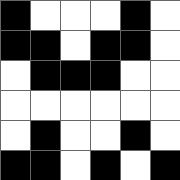[["black", "white", "white", "white", "black", "white"], ["black", "black", "white", "black", "black", "white"], ["white", "black", "black", "black", "white", "white"], ["white", "white", "white", "white", "white", "white"], ["white", "black", "white", "white", "black", "white"], ["black", "black", "white", "black", "white", "black"]]